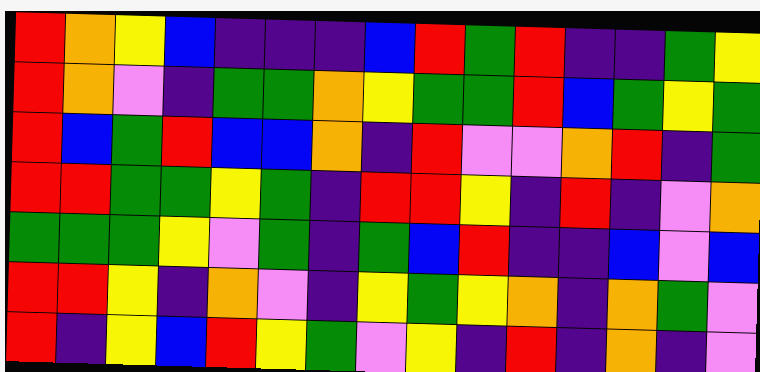[["red", "orange", "yellow", "blue", "indigo", "indigo", "indigo", "blue", "red", "green", "red", "indigo", "indigo", "green", "yellow"], ["red", "orange", "violet", "indigo", "green", "green", "orange", "yellow", "green", "green", "red", "blue", "green", "yellow", "green"], ["red", "blue", "green", "red", "blue", "blue", "orange", "indigo", "red", "violet", "violet", "orange", "red", "indigo", "green"], ["red", "red", "green", "green", "yellow", "green", "indigo", "red", "red", "yellow", "indigo", "red", "indigo", "violet", "orange"], ["green", "green", "green", "yellow", "violet", "green", "indigo", "green", "blue", "red", "indigo", "indigo", "blue", "violet", "blue"], ["red", "red", "yellow", "indigo", "orange", "violet", "indigo", "yellow", "green", "yellow", "orange", "indigo", "orange", "green", "violet"], ["red", "indigo", "yellow", "blue", "red", "yellow", "green", "violet", "yellow", "indigo", "red", "indigo", "orange", "indigo", "violet"]]